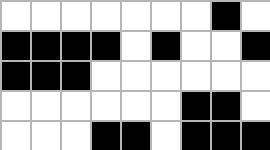[["white", "white", "white", "white", "white", "white", "white", "black", "white"], ["black", "black", "black", "black", "white", "black", "white", "white", "black"], ["black", "black", "black", "white", "white", "white", "white", "white", "white"], ["white", "white", "white", "white", "white", "white", "black", "black", "white"], ["white", "white", "white", "black", "black", "white", "black", "black", "black"]]